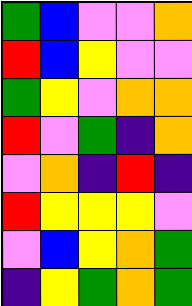[["green", "blue", "violet", "violet", "orange"], ["red", "blue", "yellow", "violet", "violet"], ["green", "yellow", "violet", "orange", "orange"], ["red", "violet", "green", "indigo", "orange"], ["violet", "orange", "indigo", "red", "indigo"], ["red", "yellow", "yellow", "yellow", "violet"], ["violet", "blue", "yellow", "orange", "green"], ["indigo", "yellow", "green", "orange", "green"]]